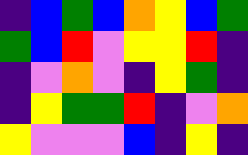[["indigo", "blue", "green", "blue", "orange", "yellow", "blue", "green"], ["green", "blue", "red", "violet", "yellow", "yellow", "red", "indigo"], ["indigo", "violet", "orange", "violet", "indigo", "yellow", "green", "indigo"], ["indigo", "yellow", "green", "green", "red", "indigo", "violet", "orange"], ["yellow", "violet", "violet", "violet", "blue", "indigo", "yellow", "indigo"]]